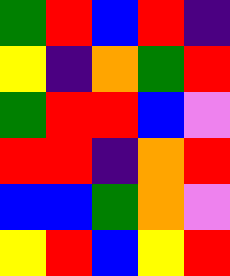[["green", "red", "blue", "red", "indigo"], ["yellow", "indigo", "orange", "green", "red"], ["green", "red", "red", "blue", "violet"], ["red", "red", "indigo", "orange", "red"], ["blue", "blue", "green", "orange", "violet"], ["yellow", "red", "blue", "yellow", "red"]]